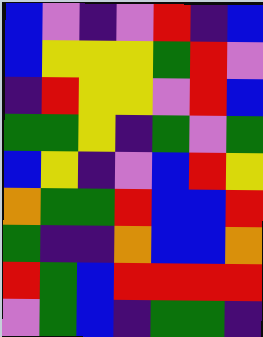[["blue", "violet", "indigo", "violet", "red", "indigo", "blue"], ["blue", "yellow", "yellow", "yellow", "green", "red", "violet"], ["indigo", "red", "yellow", "yellow", "violet", "red", "blue"], ["green", "green", "yellow", "indigo", "green", "violet", "green"], ["blue", "yellow", "indigo", "violet", "blue", "red", "yellow"], ["orange", "green", "green", "red", "blue", "blue", "red"], ["green", "indigo", "indigo", "orange", "blue", "blue", "orange"], ["red", "green", "blue", "red", "red", "red", "red"], ["violet", "green", "blue", "indigo", "green", "green", "indigo"]]